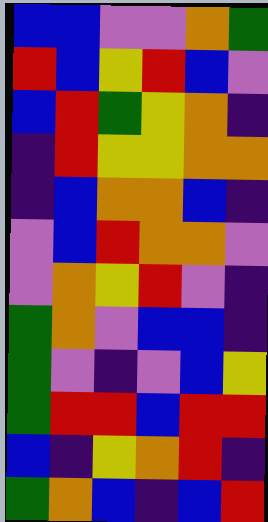[["blue", "blue", "violet", "violet", "orange", "green"], ["red", "blue", "yellow", "red", "blue", "violet"], ["blue", "red", "green", "yellow", "orange", "indigo"], ["indigo", "red", "yellow", "yellow", "orange", "orange"], ["indigo", "blue", "orange", "orange", "blue", "indigo"], ["violet", "blue", "red", "orange", "orange", "violet"], ["violet", "orange", "yellow", "red", "violet", "indigo"], ["green", "orange", "violet", "blue", "blue", "indigo"], ["green", "violet", "indigo", "violet", "blue", "yellow"], ["green", "red", "red", "blue", "red", "red"], ["blue", "indigo", "yellow", "orange", "red", "indigo"], ["green", "orange", "blue", "indigo", "blue", "red"]]